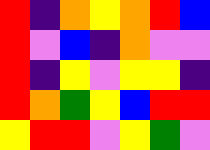[["red", "indigo", "orange", "yellow", "orange", "red", "blue"], ["red", "violet", "blue", "indigo", "orange", "violet", "violet"], ["red", "indigo", "yellow", "violet", "yellow", "yellow", "indigo"], ["red", "orange", "green", "yellow", "blue", "red", "red"], ["yellow", "red", "red", "violet", "yellow", "green", "violet"]]